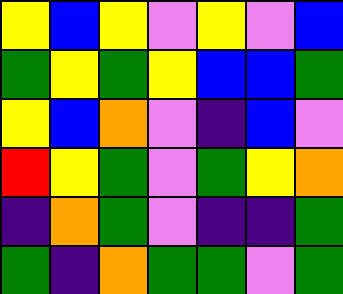[["yellow", "blue", "yellow", "violet", "yellow", "violet", "blue"], ["green", "yellow", "green", "yellow", "blue", "blue", "green"], ["yellow", "blue", "orange", "violet", "indigo", "blue", "violet"], ["red", "yellow", "green", "violet", "green", "yellow", "orange"], ["indigo", "orange", "green", "violet", "indigo", "indigo", "green"], ["green", "indigo", "orange", "green", "green", "violet", "green"]]